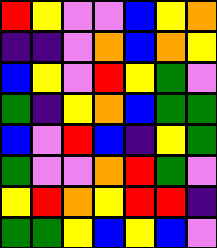[["red", "yellow", "violet", "violet", "blue", "yellow", "orange"], ["indigo", "indigo", "violet", "orange", "blue", "orange", "yellow"], ["blue", "yellow", "violet", "red", "yellow", "green", "violet"], ["green", "indigo", "yellow", "orange", "blue", "green", "green"], ["blue", "violet", "red", "blue", "indigo", "yellow", "green"], ["green", "violet", "violet", "orange", "red", "green", "violet"], ["yellow", "red", "orange", "yellow", "red", "red", "indigo"], ["green", "green", "yellow", "blue", "yellow", "blue", "violet"]]